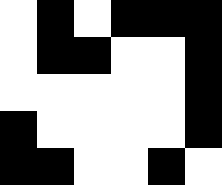[["white", "black", "white", "black", "black", "black"], ["white", "black", "black", "white", "white", "black"], ["white", "white", "white", "white", "white", "black"], ["black", "white", "white", "white", "white", "black"], ["black", "black", "white", "white", "black", "white"]]